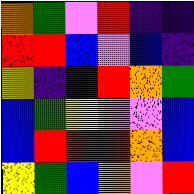[["orange", "green", "violet", "red", "indigo", "indigo"], ["red", "red", "blue", "violet", "blue", "indigo"], ["yellow", "indigo", "indigo", "red", "orange", "green"], ["blue", "green", "yellow", "violet", "violet", "blue"], ["blue", "red", "red", "red", "orange", "blue"], ["yellow", "green", "blue", "orange", "violet", "red"]]